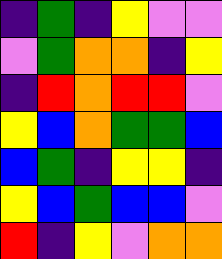[["indigo", "green", "indigo", "yellow", "violet", "violet"], ["violet", "green", "orange", "orange", "indigo", "yellow"], ["indigo", "red", "orange", "red", "red", "violet"], ["yellow", "blue", "orange", "green", "green", "blue"], ["blue", "green", "indigo", "yellow", "yellow", "indigo"], ["yellow", "blue", "green", "blue", "blue", "violet"], ["red", "indigo", "yellow", "violet", "orange", "orange"]]